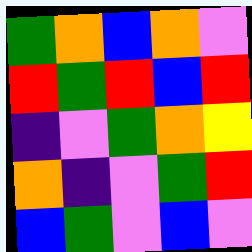[["green", "orange", "blue", "orange", "violet"], ["red", "green", "red", "blue", "red"], ["indigo", "violet", "green", "orange", "yellow"], ["orange", "indigo", "violet", "green", "red"], ["blue", "green", "violet", "blue", "violet"]]